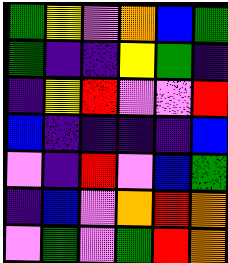[["green", "yellow", "violet", "orange", "blue", "green"], ["green", "indigo", "indigo", "yellow", "green", "indigo"], ["indigo", "yellow", "red", "violet", "violet", "red"], ["blue", "indigo", "indigo", "indigo", "indigo", "blue"], ["violet", "indigo", "red", "violet", "blue", "green"], ["indigo", "blue", "violet", "orange", "red", "orange"], ["violet", "green", "violet", "green", "red", "orange"]]